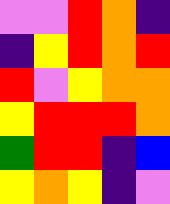[["violet", "violet", "red", "orange", "indigo"], ["indigo", "yellow", "red", "orange", "red"], ["red", "violet", "yellow", "orange", "orange"], ["yellow", "red", "red", "red", "orange"], ["green", "red", "red", "indigo", "blue"], ["yellow", "orange", "yellow", "indigo", "violet"]]